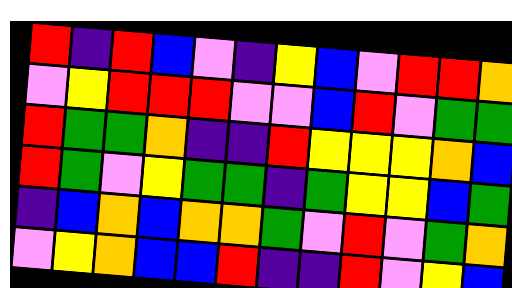[["red", "indigo", "red", "blue", "violet", "indigo", "yellow", "blue", "violet", "red", "red", "orange"], ["violet", "yellow", "red", "red", "red", "violet", "violet", "blue", "red", "violet", "green", "green"], ["red", "green", "green", "orange", "indigo", "indigo", "red", "yellow", "yellow", "yellow", "orange", "blue"], ["red", "green", "violet", "yellow", "green", "green", "indigo", "green", "yellow", "yellow", "blue", "green"], ["indigo", "blue", "orange", "blue", "orange", "orange", "green", "violet", "red", "violet", "green", "orange"], ["violet", "yellow", "orange", "blue", "blue", "red", "indigo", "indigo", "red", "violet", "yellow", "blue"]]